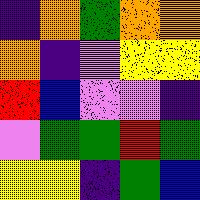[["indigo", "orange", "green", "orange", "orange"], ["orange", "indigo", "violet", "yellow", "yellow"], ["red", "blue", "violet", "violet", "indigo"], ["violet", "green", "green", "red", "green"], ["yellow", "yellow", "indigo", "green", "blue"]]